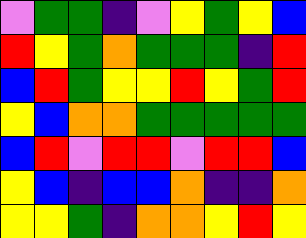[["violet", "green", "green", "indigo", "violet", "yellow", "green", "yellow", "blue"], ["red", "yellow", "green", "orange", "green", "green", "green", "indigo", "red"], ["blue", "red", "green", "yellow", "yellow", "red", "yellow", "green", "red"], ["yellow", "blue", "orange", "orange", "green", "green", "green", "green", "green"], ["blue", "red", "violet", "red", "red", "violet", "red", "red", "blue"], ["yellow", "blue", "indigo", "blue", "blue", "orange", "indigo", "indigo", "orange"], ["yellow", "yellow", "green", "indigo", "orange", "orange", "yellow", "red", "yellow"]]